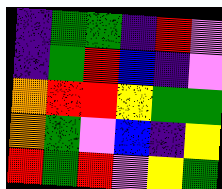[["indigo", "green", "green", "indigo", "red", "violet"], ["indigo", "green", "red", "blue", "indigo", "violet"], ["orange", "red", "red", "yellow", "green", "green"], ["orange", "green", "violet", "blue", "indigo", "yellow"], ["red", "green", "red", "violet", "yellow", "green"]]